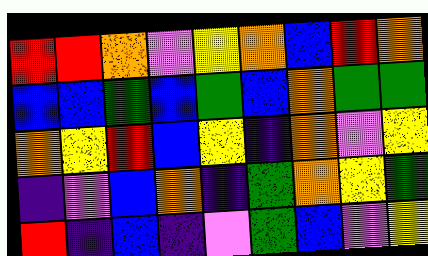[["red", "red", "orange", "violet", "yellow", "orange", "blue", "red", "orange"], ["blue", "blue", "green", "blue", "green", "blue", "orange", "green", "green"], ["orange", "yellow", "red", "blue", "yellow", "indigo", "orange", "violet", "yellow"], ["indigo", "violet", "blue", "orange", "indigo", "green", "orange", "yellow", "green"], ["red", "indigo", "blue", "indigo", "violet", "green", "blue", "violet", "yellow"]]